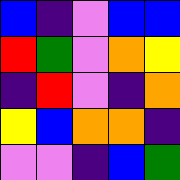[["blue", "indigo", "violet", "blue", "blue"], ["red", "green", "violet", "orange", "yellow"], ["indigo", "red", "violet", "indigo", "orange"], ["yellow", "blue", "orange", "orange", "indigo"], ["violet", "violet", "indigo", "blue", "green"]]